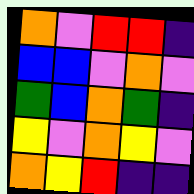[["orange", "violet", "red", "red", "indigo"], ["blue", "blue", "violet", "orange", "violet"], ["green", "blue", "orange", "green", "indigo"], ["yellow", "violet", "orange", "yellow", "violet"], ["orange", "yellow", "red", "indigo", "indigo"]]